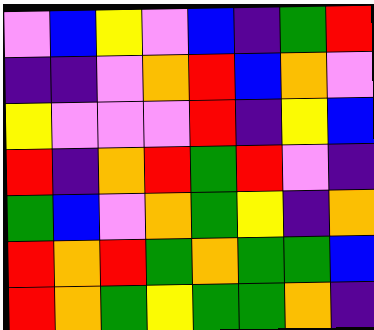[["violet", "blue", "yellow", "violet", "blue", "indigo", "green", "red"], ["indigo", "indigo", "violet", "orange", "red", "blue", "orange", "violet"], ["yellow", "violet", "violet", "violet", "red", "indigo", "yellow", "blue"], ["red", "indigo", "orange", "red", "green", "red", "violet", "indigo"], ["green", "blue", "violet", "orange", "green", "yellow", "indigo", "orange"], ["red", "orange", "red", "green", "orange", "green", "green", "blue"], ["red", "orange", "green", "yellow", "green", "green", "orange", "indigo"]]